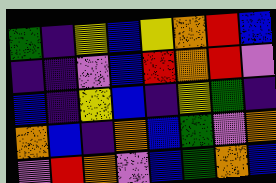[["green", "indigo", "yellow", "blue", "yellow", "orange", "red", "blue"], ["indigo", "indigo", "violet", "blue", "red", "orange", "red", "violet"], ["blue", "indigo", "yellow", "blue", "indigo", "yellow", "green", "indigo"], ["orange", "blue", "indigo", "orange", "blue", "green", "violet", "orange"], ["violet", "red", "orange", "violet", "blue", "green", "orange", "blue"]]